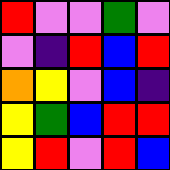[["red", "violet", "violet", "green", "violet"], ["violet", "indigo", "red", "blue", "red"], ["orange", "yellow", "violet", "blue", "indigo"], ["yellow", "green", "blue", "red", "red"], ["yellow", "red", "violet", "red", "blue"]]